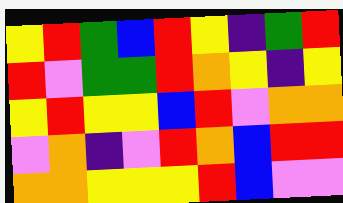[["yellow", "red", "green", "blue", "red", "yellow", "indigo", "green", "red"], ["red", "violet", "green", "green", "red", "orange", "yellow", "indigo", "yellow"], ["yellow", "red", "yellow", "yellow", "blue", "red", "violet", "orange", "orange"], ["violet", "orange", "indigo", "violet", "red", "orange", "blue", "red", "red"], ["orange", "orange", "yellow", "yellow", "yellow", "red", "blue", "violet", "violet"]]